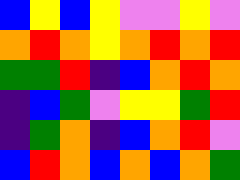[["blue", "yellow", "blue", "yellow", "violet", "violet", "yellow", "violet"], ["orange", "red", "orange", "yellow", "orange", "red", "orange", "red"], ["green", "green", "red", "indigo", "blue", "orange", "red", "orange"], ["indigo", "blue", "green", "violet", "yellow", "yellow", "green", "red"], ["indigo", "green", "orange", "indigo", "blue", "orange", "red", "violet"], ["blue", "red", "orange", "blue", "orange", "blue", "orange", "green"]]